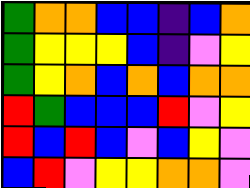[["green", "orange", "orange", "blue", "blue", "indigo", "blue", "orange"], ["green", "yellow", "yellow", "yellow", "blue", "indigo", "violet", "yellow"], ["green", "yellow", "orange", "blue", "orange", "blue", "orange", "orange"], ["red", "green", "blue", "blue", "blue", "red", "violet", "yellow"], ["red", "blue", "red", "blue", "violet", "blue", "yellow", "violet"], ["blue", "red", "violet", "yellow", "yellow", "orange", "orange", "violet"]]